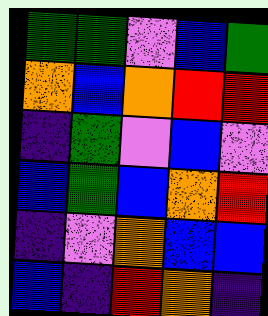[["green", "green", "violet", "blue", "green"], ["orange", "blue", "orange", "red", "red"], ["indigo", "green", "violet", "blue", "violet"], ["blue", "green", "blue", "orange", "red"], ["indigo", "violet", "orange", "blue", "blue"], ["blue", "indigo", "red", "orange", "indigo"]]